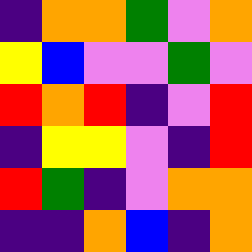[["indigo", "orange", "orange", "green", "violet", "orange"], ["yellow", "blue", "violet", "violet", "green", "violet"], ["red", "orange", "red", "indigo", "violet", "red"], ["indigo", "yellow", "yellow", "violet", "indigo", "red"], ["red", "green", "indigo", "violet", "orange", "orange"], ["indigo", "indigo", "orange", "blue", "indigo", "orange"]]